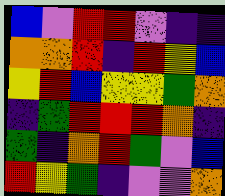[["blue", "violet", "red", "red", "violet", "indigo", "indigo"], ["orange", "orange", "red", "indigo", "red", "yellow", "blue"], ["yellow", "red", "blue", "yellow", "yellow", "green", "orange"], ["indigo", "green", "red", "red", "red", "orange", "indigo"], ["green", "indigo", "orange", "red", "green", "violet", "blue"], ["red", "yellow", "green", "indigo", "violet", "violet", "orange"]]